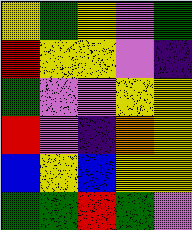[["yellow", "green", "yellow", "violet", "green"], ["red", "yellow", "yellow", "violet", "indigo"], ["green", "violet", "violet", "yellow", "yellow"], ["red", "violet", "indigo", "orange", "yellow"], ["blue", "yellow", "blue", "yellow", "yellow"], ["green", "green", "red", "green", "violet"]]